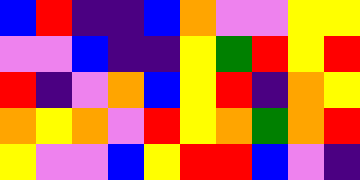[["blue", "red", "indigo", "indigo", "blue", "orange", "violet", "violet", "yellow", "yellow"], ["violet", "violet", "blue", "indigo", "indigo", "yellow", "green", "red", "yellow", "red"], ["red", "indigo", "violet", "orange", "blue", "yellow", "red", "indigo", "orange", "yellow"], ["orange", "yellow", "orange", "violet", "red", "yellow", "orange", "green", "orange", "red"], ["yellow", "violet", "violet", "blue", "yellow", "red", "red", "blue", "violet", "indigo"]]